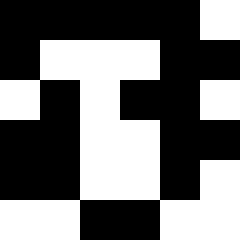[["black", "black", "black", "black", "black", "white"], ["black", "white", "white", "white", "black", "black"], ["white", "black", "white", "black", "black", "white"], ["black", "black", "white", "white", "black", "black"], ["black", "black", "white", "white", "black", "white"], ["white", "white", "black", "black", "white", "white"]]